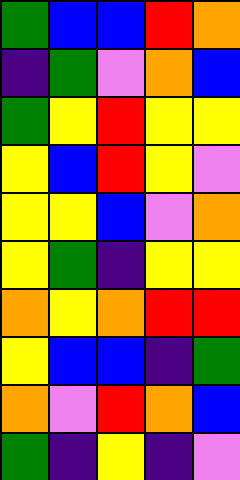[["green", "blue", "blue", "red", "orange"], ["indigo", "green", "violet", "orange", "blue"], ["green", "yellow", "red", "yellow", "yellow"], ["yellow", "blue", "red", "yellow", "violet"], ["yellow", "yellow", "blue", "violet", "orange"], ["yellow", "green", "indigo", "yellow", "yellow"], ["orange", "yellow", "orange", "red", "red"], ["yellow", "blue", "blue", "indigo", "green"], ["orange", "violet", "red", "orange", "blue"], ["green", "indigo", "yellow", "indigo", "violet"]]